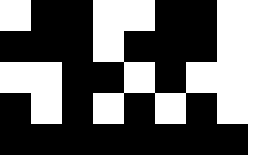[["white", "black", "black", "white", "white", "black", "black", "white", "white"], ["black", "black", "black", "white", "black", "black", "black", "white", "white"], ["white", "white", "black", "black", "white", "black", "white", "white", "white"], ["black", "white", "black", "white", "black", "white", "black", "white", "white"], ["black", "black", "black", "black", "black", "black", "black", "black", "white"]]